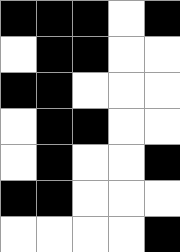[["black", "black", "black", "white", "black"], ["white", "black", "black", "white", "white"], ["black", "black", "white", "white", "white"], ["white", "black", "black", "white", "white"], ["white", "black", "white", "white", "black"], ["black", "black", "white", "white", "white"], ["white", "white", "white", "white", "black"]]